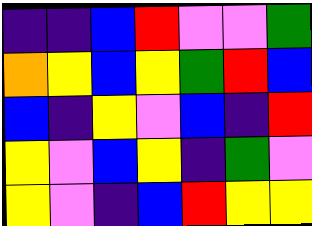[["indigo", "indigo", "blue", "red", "violet", "violet", "green"], ["orange", "yellow", "blue", "yellow", "green", "red", "blue"], ["blue", "indigo", "yellow", "violet", "blue", "indigo", "red"], ["yellow", "violet", "blue", "yellow", "indigo", "green", "violet"], ["yellow", "violet", "indigo", "blue", "red", "yellow", "yellow"]]